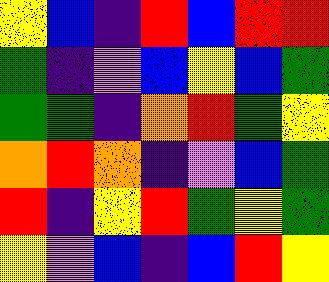[["yellow", "blue", "indigo", "red", "blue", "red", "red"], ["green", "indigo", "violet", "blue", "yellow", "blue", "green"], ["green", "green", "indigo", "orange", "red", "green", "yellow"], ["orange", "red", "orange", "indigo", "violet", "blue", "green"], ["red", "indigo", "yellow", "red", "green", "yellow", "green"], ["yellow", "violet", "blue", "indigo", "blue", "red", "yellow"]]